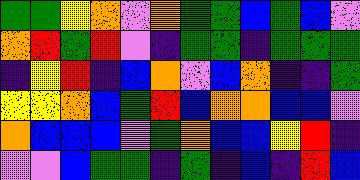[["green", "green", "yellow", "orange", "violet", "orange", "green", "green", "blue", "green", "blue", "violet"], ["orange", "red", "green", "red", "violet", "indigo", "green", "green", "indigo", "green", "green", "green"], ["indigo", "yellow", "red", "indigo", "blue", "orange", "violet", "blue", "orange", "indigo", "indigo", "green"], ["yellow", "yellow", "orange", "blue", "green", "red", "blue", "orange", "orange", "blue", "blue", "violet"], ["orange", "blue", "blue", "blue", "violet", "green", "orange", "blue", "blue", "yellow", "red", "indigo"], ["violet", "violet", "blue", "green", "green", "indigo", "green", "indigo", "blue", "indigo", "red", "blue"]]